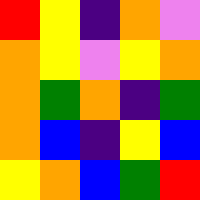[["red", "yellow", "indigo", "orange", "violet"], ["orange", "yellow", "violet", "yellow", "orange"], ["orange", "green", "orange", "indigo", "green"], ["orange", "blue", "indigo", "yellow", "blue"], ["yellow", "orange", "blue", "green", "red"]]